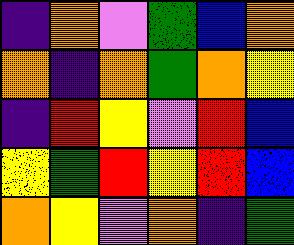[["indigo", "orange", "violet", "green", "blue", "orange"], ["orange", "indigo", "orange", "green", "orange", "yellow"], ["indigo", "red", "yellow", "violet", "red", "blue"], ["yellow", "green", "red", "yellow", "red", "blue"], ["orange", "yellow", "violet", "orange", "indigo", "green"]]